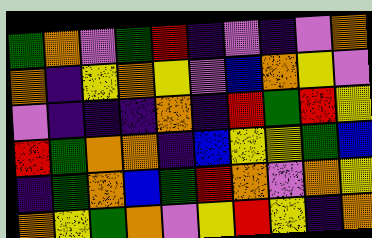[["green", "orange", "violet", "green", "red", "indigo", "violet", "indigo", "violet", "orange"], ["orange", "indigo", "yellow", "orange", "yellow", "violet", "blue", "orange", "yellow", "violet"], ["violet", "indigo", "indigo", "indigo", "orange", "indigo", "red", "green", "red", "yellow"], ["red", "green", "orange", "orange", "indigo", "blue", "yellow", "yellow", "green", "blue"], ["indigo", "green", "orange", "blue", "green", "red", "orange", "violet", "orange", "yellow"], ["orange", "yellow", "green", "orange", "violet", "yellow", "red", "yellow", "indigo", "orange"]]